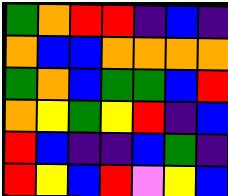[["green", "orange", "red", "red", "indigo", "blue", "indigo"], ["orange", "blue", "blue", "orange", "orange", "orange", "orange"], ["green", "orange", "blue", "green", "green", "blue", "red"], ["orange", "yellow", "green", "yellow", "red", "indigo", "blue"], ["red", "blue", "indigo", "indigo", "blue", "green", "indigo"], ["red", "yellow", "blue", "red", "violet", "yellow", "blue"]]